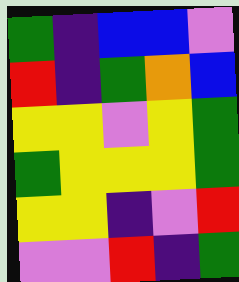[["green", "indigo", "blue", "blue", "violet"], ["red", "indigo", "green", "orange", "blue"], ["yellow", "yellow", "violet", "yellow", "green"], ["green", "yellow", "yellow", "yellow", "green"], ["yellow", "yellow", "indigo", "violet", "red"], ["violet", "violet", "red", "indigo", "green"]]